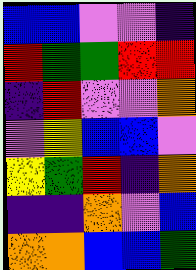[["blue", "blue", "violet", "violet", "indigo"], ["red", "green", "green", "red", "red"], ["indigo", "red", "violet", "violet", "orange"], ["violet", "yellow", "blue", "blue", "violet"], ["yellow", "green", "red", "indigo", "orange"], ["indigo", "indigo", "orange", "violet", "blue"], ["orange", "orange", "blue", "blue", "green"]]